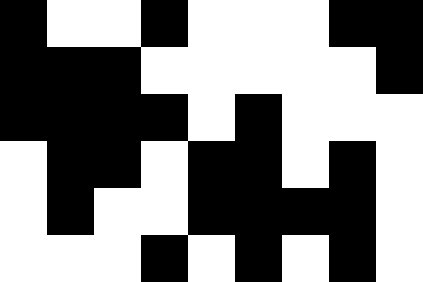[["black", "white", "white", "black", "white", "white", "white", "black", "black"], ["black", "black", "black", "white", "white", "white", "white", "white", "black"], ["black", "black", "black", "black", "white", "black", "white", "white", "white"], ["white", "black", "black", "white", "black", "black", "white", "black", "white"], ["white", "black", "white", "white", "black", "black", "black", "black", "white"], ["white", "white", "white", "black", "white", "black", "white", "black", "white"]]